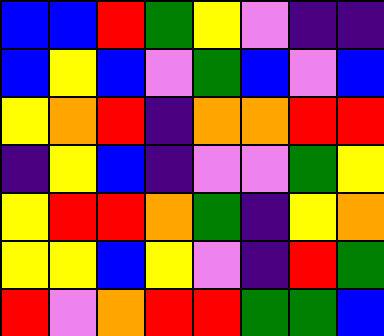[["blue", "blue", "red", "green", "yellow", "violet", "indigo", "indigo"], ["blue", "yellow", "blue", "violet", "green", "blue", "violet", "blue"], ["yellow", "orange", "red", "indigo", "orange", "orange", "red", "red"], ["indigo", "yellow", "blue", "indigo", "violet", "violet", "green", "yellow"], ["yellow", "red", "red", "orange", "green", "indigo", "yellow", "orange"], ["yellow", "yellow", "blue", "yellow", "violet", "indigo", "red", "green"], ["red", "violet", "orange", "red", "red", "green", "green", "blue"]]